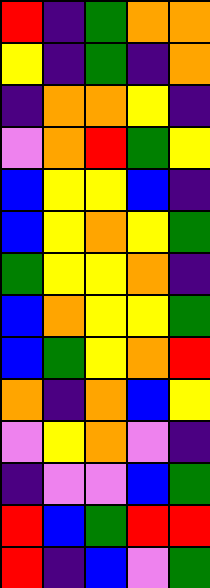[["red", "indigo", "green", "orange", "orange"], ["yellow", "indigo", "green", "indigo", "orange"], ["indigo", "orange", "orange", "yellow", "indigo"], ["violet", "orange", "red", "green", "yellow"], ["blue", "yellow", "yellow", "blue", "indigo"], ["blue", "yellow", "orange", "yellow", "green"], ["green", "yellow", "yellow", "orange", "indigo"], ["blue", "orange", "yellow", "yellow", "green"], ["blue", "green", "yellow", "orange", "red"], ["orange", "indigo", "orange", "blue", "yellow"], ["violet", "yellow", "orange", "violet", "indigo"], ["indigo", "violet", "violet", "blue", "green"], ["red", "blue", "green", "red", "red"], ["red", "indigo", "blue", "violet", "green"]]